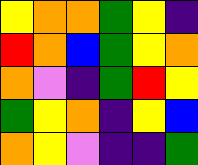[["yellow", "orange", "orange", "green", "yellow", "indigo"], ["red", "orange", "blue", "green", "yellow", "orange"], ["orange", "violet", "indigo", "green", "red", "yellow"], ["green", "yellow", "orange", "indigo", "yellow", "blue"], ["orange", "yellow", "violet", "indigo", "indigo", "green"]]